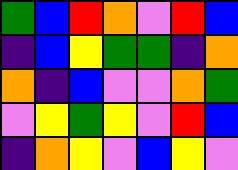[["green", "blue", "red", "orange", "violet", "red", "blue"], ["indigo", "blue", "yellow", "green", "green", "indigo", "orange"], ["orange", "indigo", "blue", "violet", "violet", "orange", "green"], ["violet", "yellow", "green", "yellow", "violet", "red", "blue"], ["indigo", "orange", "yellow", "violet", "blue", "yellow", "violet"]]